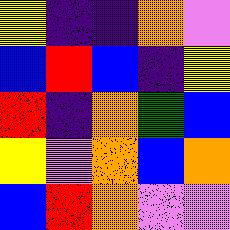[["yellow", "indigo", "indigo", "orange", "violet"], ["blue", "red", "blue", "indigo", "yellow"], ["red", "indigo", "orange", "green", "blue"], ["yellow", "violet", "orange", "blue", "orange"], ["blue", "red", "orange", "violet", "violet"]]